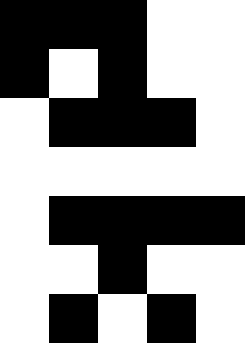[["black", "black", "black", "white", "white"], ["black", "white", "black", "white", "white"], ["white", "black", "black", "black", "white"], ["white", "white", "white", "white", "white"], ["white", "black", "black", "black", "black"], ["white", "white", "black", "white", "white"], ["white", "black", "white", "black", "white"]]